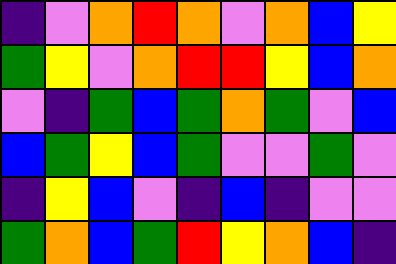[["indigo", "violet", "orange", "red", "orange", "violet", "orange", "blue", "yellow"], ["green", "yellow", "violet", "orange", "red", "red", "yellow", "blue", "orange"], ["violet", "indigo", "green", "blue", "green", "orange", "green", "violet", "blue"], ["blue", "green", "yellow", "blue", "green", "violet", "violet", "green", "violet"], ["indigo", "yellow", "blue", "violet", "indigo", "blue", "indigo", "violet", "violet"], ["green", "orange", "blue", "green", "red", "yellow", "orange", "blue", "indigo"]]